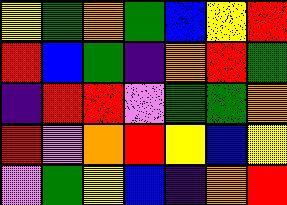[["yellow", "green", "orange", "green", "blue", "yellow", "red"], ["red", "blue", "green", "indigo", "orange", "red", "green"], ["indigo", "red", "red", "violet", "green", "green", "orange"], ["red", "violet", "orange", "red", "yellow", "blue", "yellow"], ["violet", "green", "yellow", "blue", "indigo", "orange", "red"]]